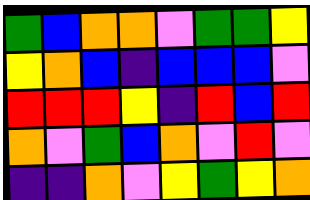[["green", "blue", "orange", "orange", "violet", "green", "green", "yellow"], ["yellow", "orange", "blue", "indigo", "blue", "blue", "blue", "violet"], ["red", "red", "red", "yellow", "indigo", "red", "blue", "red"], ["orange", "violet", "green", "blue", "orange", "violet", "red", "violet"], ["indigo", "indigo", "orange", "violet", "yellow", "green", "yellow", "orange"]]